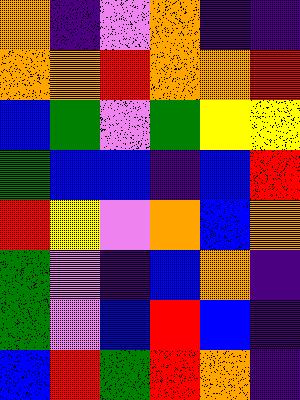[["orange", "indigo", "violet", "orange", "indigo", "indigo"], ["orange", "orange", "red", "orange", "orange", "red"], ["blue", "green", "violet", "green", "yellow", "yellow"], ["green", "blue", "blue", "indigo", "blue", "red"], ["red", "yellow", "violet", "orange", "blue", "orange"], ["green", "violet", "indigo", "blue", "orange", "indigo"], ["green", "violet", "blue", "red", "blue", "indigo"], ["blue", "red", "green", "red", "orange", "indigo"]]